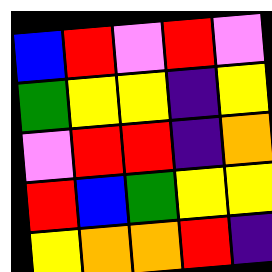[["blue", "red", "violet", "red", "violet"], ["green", "yellow", "yellow", "indigo", "yellow"], ["violet", "red", "red", "indigo", "orange"], ["red", "blue", "green", "yellow", "yellow"], ["yellow", "orange", "orange", "red", "indigo"]]